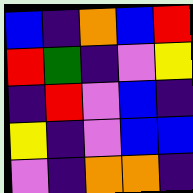[["blue", "indigo", "orange", "blue", "red"], ["red", "green", "indigo", "violet", "yellow"], ["indigo", "red", "violet", "blue", "indigo"], ["yellow", "indigo", "violet", "blue", "blue"], ["violet", "indigo", "orange", "orange", "indigo"]]